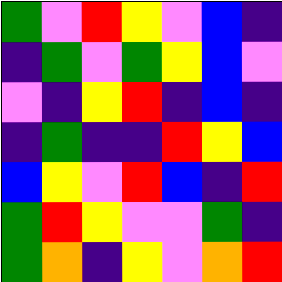[["green", "violet", "red", "yellow", "violet", "blue", "indigo"], ["indigo", "green", "violet", "green", "yellow", "blue", "violet"], ["violet", "indigo", "yellow", "red", "indigo", "blue", "indigo"], ["indigo", "green", "indigo", "indigo", "red", "yellow", "blue"], ["blue", "yellow", "violet", "red", "blue", "indigo", "red"], ["green", "red", "yellow", "violet", "violet", "green", "indigo"], ["green", "orange", "indigo", "yellow", "violet", "orange", "red"]]